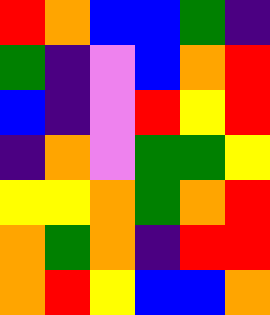[["red", "orange", "blue", "blue", "green", "indigo"], ["green", "indigo", "violet", "blue", "orange", "red"], ["blue", "indigo", "violet", "red", "yellow", "red"], ["indigo", "orange", "violet", "green", "green", "yellow"], ["yellow", "yellow", "orange", "green", "orange", "red"], ["orange", "green", "orange", "indigo", "red", "red"], ["orange", "red", "yellow", "blue", "blue", "orange"]]